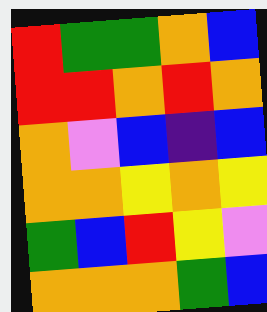[["red", "green", "green", "orange", "blue"], ["red", "red", "orange", "red", "orange"], ["orange", "violet", "blue", "indigo", "blue"], ["orange", "orange", "yellow", "orange", "yellow"], ["green", "blue", "red", "yellow", "violet"], ["orange", "orange", "orange", "green", "blue"]]